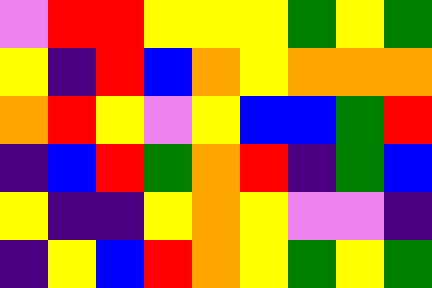[["violet", "red", "red", "yellow", "yellow", "yellow", "green", "yellow", "green"], ["yellow", "indigo", "red", "blue", "orange", "yellow", "orange", "orange", "orange"], ["orange", "red", "yellow", "violet", "yellow", "blue", "blue", "green", "red"], ["indigo", "blue", "red", "green", "orange", "red", "indigo", "green", "blue"], ["yellow", "indigo", "indigo", "yellow", "orange", "yellow", "violet", "violet", "indigo"], ["indigo", "yellow", "blue", "red", "orange", "yellow", "green", "yellow", "green"]]